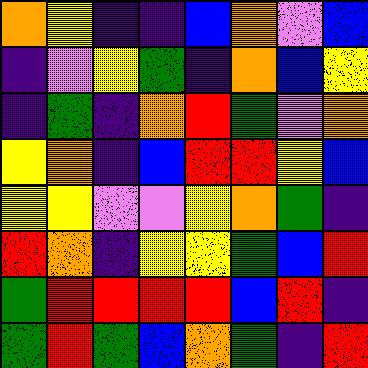[["orange", "yellow", "indigo", "indigo", "blue", "orange", "violet", "blue"], ["indigo", "violet", "yellow", "green", "indigo", "orange", "blue", "yellow"], ["indigo", "green", "indigo", "orange", "red", "green", "violet", "orange"], ["yellow", "orange", "indigo", "blue", "red", "red", "yellow", "blue"], ["yellow", "yellow", "violet", "violet", "yellow", "orange", "green", "indigo"], ["red", "orange", "indigo", "yellow", "yellow", "green", "blue", "red"], ["green", "red", "red", "red", "red", "blue", "red", "indigo"], ["green", "red", "green", "blue", "orange", "green", "indigo", "red"]]